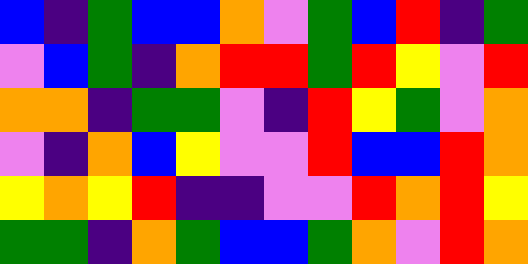[["blue", "indigo", "green", "blue", "blue", "orange", "violet", "green", "blue", "red", "indigo", "green"], ["violet", "blue", "green", "indigo", "orange", "red", "red", "green", "red", "yellow", "violet", "red"], ["orange", "orange", "indigo", "green", "green", "violet", "indigo", "red", "yellow", "green", "violet", "orange"], ["violet", "indigo", "orange", "blue", "yellow", "violet", "violet", "red", "blue", "blue", "red", "orange"], ["yellow", "orange", "yellow", "red", "indigo", "indigo", "violet", "violet", "red", "orange", "red", "yellow"], ["green", "green", "indigo", "orange", "green", "blue", "blue", "green", "orange", "violet", "red", "orange"]]